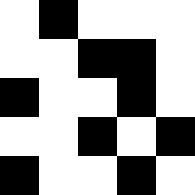[["white", "black", "white", "white", "white"], ["white", "white", "black", "black", "white"], ["black", "white", "white", "black", "white"], ["white", "white", "black", "white", "black"], ["black", "white", "white", "black", "white"]]